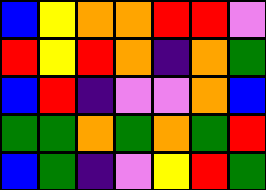[["blue", "yellow", "orange", "orange", "red", "red", "violet"], ["red", "yellow", "red", "orange", "indigo", "orange", "green"], ["blue", "red", "indigo", "violet", "violet", "orange", "blue"], ["green", "green", "orange", "green", "orange", "green", "red"], ["blue", "green", "indigo", "violet", "yellow", "red", "green"]]